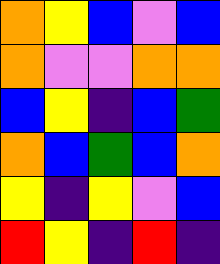[["orange", "yellow", "blue", "violet", "blue"], ["orange", "violet", "violet", "orange", "orange"], ["blue", "yellow", "indigo", "blue", "green"], ["orange", "blue", "green", "blue", "orange"], ["yellow", "indigo", "yellow", "violet", "blue"], ["red", "yellow", "indigo", "red", "indigo"]]